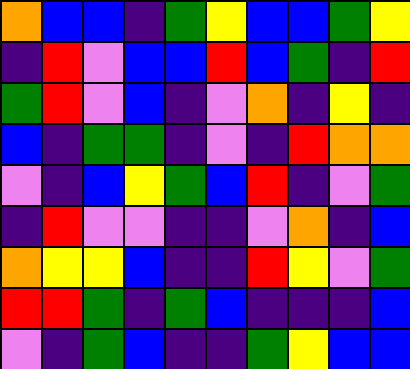[["orange", "blue", "blue", "indigo", "green", "yellow", "blue", "blue", "green", "yellow"], ["indigo", "red", "violet", "blue", "blue", "red", "blue", "green", "indigo", "red"], ["green", "red", "violet", "blue", "indigo", "violet", "orange", "indigo", "yellow", "indigo"], ["blue", "indigo", "green", "green", "indigo", "violet", "indigo", "red", "orange", "orange"], ["violet", "indigo", "blue", "yellow", "green", "blue", "red", "indigo", "violet", "green"], ["indigo", "red", "violet", "violet", "indigo", "indigo", "violet", "orange", "indigo", "blue"], ["orange", "yellow", "yellow", "blue", "indigo", "indigo", "red", "yellow", "violet", "green"], ["red", "red", "green", "indigo", "green", "blue", "indigo", "indigo", "indigo", "blue"], ["violet", "indigo", "green", "blue", "indigo", "indigo", "green", "yellow", "blue", "blue"]]